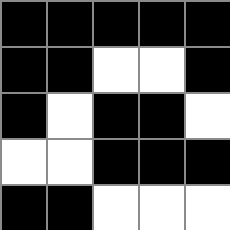[["black", "black", "black", "black", "black"], ["black", "black", "white", "white", "black"], ["black", "white", "black", "black", "white"], ["white", "white", "black", "black", "black"], ["black", "black", "white", "white", "white"]]